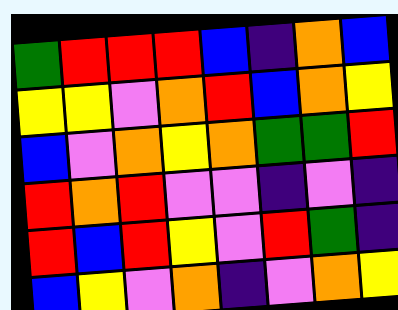[["green", "red", "red", "red", "blue", "indigo", "orange", "blue"], ["yellow", "yellow", "violet", "orange", "red", "blue", "orange", "yellow"], ["blue", "violet", "orange", "yellow", "orange", "green", "green", "red"], ["red", "orange", "red", "violet", "violet", "indigo", "violet", "indigo"], ["red", "blue", "red", "yellow", "violet", "red", "green", "indigo"], ["blue", "yellow", "violet", "orange", "indigo", "violet", "orange", "yellow"]]